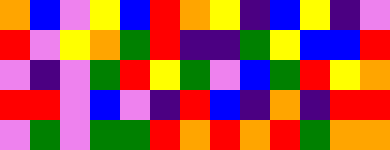[["orange", "blue", "violet", "yellow", "blue", "red", "orange", "yellow", "indigo", "blue", "yellow", "indigo", "violet"], ["red", "violet", "yellow", "orange", "green", "red", "indigo", "indigo", "green", "yellow", "blue", "blue", "red"], ["violet", "indigo", "violet", "green", "red", "yellow", "green", "violet", "blue", "green", "red", "yellow", "orange"], ["red", "red", "violet", "blue", "violet", "indigo", "red", "blue", "indigo", "orange", "indigo", "red", "red"], ["violet", "green", "violet", "green", "green", "red", "orange", "red", "orange", "red", "green", "orange", "orange"]]